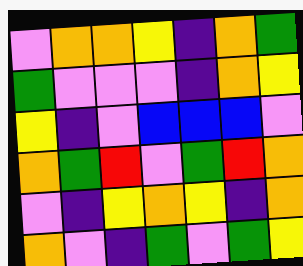[["violet", "orange", "orange", "yellow", "indigo", "orange", "green"], ["green", "violet", "violet", "violet", "indigo", "orange", "yellow"], ["yellow", "indigo", "violet", "blue", "blue", "blue", "violet"], ["orange", "green", "red", "violet", "green", "red", "orange"], ["violet", "indigo", "yellow", "orange", "yellow", "indigo", "orange"], ["orange", "violet", "indigo", "green", "violet", "green", "yellow"]]